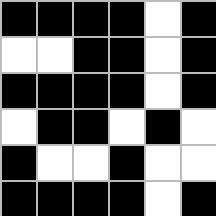[["black", "black", "black", "black", "white", "black"], ["white", "white", "black", "black", "white", "black"], ["black", "black", "black", "black", "white", "black"], ["white", "black", "black", "white", "black", "white"], ["black", "white", "white", "black", "white", "white"], ["black", "black", "black", "black", "white", "black"]]